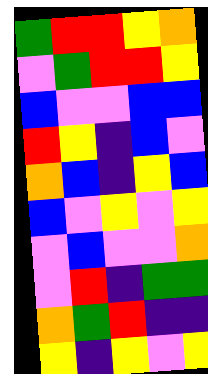[["green", "red", "red", "yellow", "orange"], ["violet", "green", "red", "red", "yellow"], ["blue", "violet", "violet", "blue", "blue"], ["red", "yellow", "indigo", "blue", "violet"], ["orange", "blue", "indigo", "yellow", "blue"], ["blue", "violet", "yellow", "violet", "yellow"], ["violet", "blue", "violet", "violet", "orange"], ["violet", "red", "indigo", "green", "green"], ["orange", "green", "red", "indigo", "indigo"], ["yellow", "indigo", "yellow", "violet", "yellow"]]